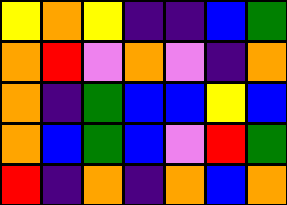[["yellow", "orange", "yellow", "indigo", "indigo", "blue", "green"], ["orange", "red", "violet", "orange", "violet", "indigo", "orange"], ["orange", "indigo", "green", "blue", "blue", "yellow", "blue"], ["orange", "blue", "green", "blue", "violet", "red", "green"], ["red", "indigo", "orange", "indigo", "orange", "blue", "orange"]]